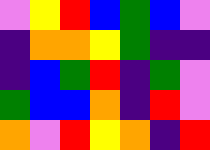[["violet", "yellow", "red", "blue", "green", "blue", "violet"], ["indigo", "orange", "orange", "yellow", "green", "indigo", "indigo"], ["indigo", "blue", "green", "red", "indigo", "green", "violet"], ["green", "blue", "blue", "orange", "indigo", "red", "violet"], ["orange", "violet", "red", "yellow", "orange", "indigo", "red"]]